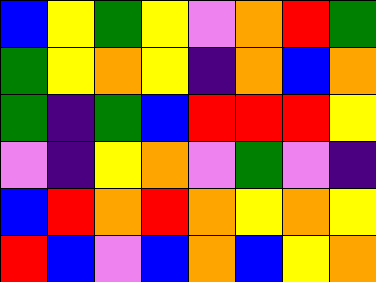[["blue", "yellow", "green", "yellow", "violet", "orange", "red", "green"], ["green", "yellow", "orange", "yellow", "indigo", "orange", "blue", "orange"], ["green", "indigo", "green", "blue", "red", "red", "red", "yellow"], ["violet", "indigo", "yellow", "orange", "violet", "green", "violet", "indigo"], ["blue", "red", "orange", "red", "orange", "yellow", "orange", "yellow"], ["red", "blue", "violet", "blue", "orange", "blue", "yellow", "orange"]]